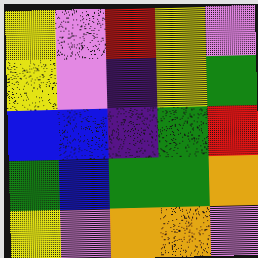[["yellow", "violet", "red", "yellow", "violet"], ["yellow", "violet", "indigo", "yellow", "green"], ["blue", "blue", "indigo", "green", "red"], ["green", "blue", "green", "green", "orange"], ["yellow", "violet", "orange", "orange", "violet"]]